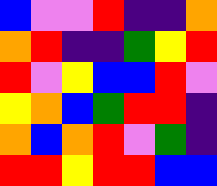[["blue", "violet", "violet", "red", "indigo", "indigo", "orange"], ["orange", "red", "indigo", "indigo", "green", "yellow", "red"], ["red", "violet", "yellow", "blue", "blue", "red", "violet"], ["yellow", "orange", "blue", "green", "red", "red", "indigo"], ["orange", "blue", "orange", "red", "violet", "green", "indigo"], ["red", "red", "yellow", "red", "red", "blue", "blue"]]